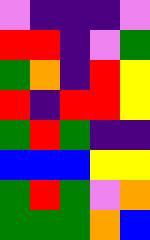[["violet", "indigo", "indigo", "indigo", "violet"], ["red", "red", "indigo", "violet", "green"], ["green", "orange", "indigo", "red", "yellow"], ["red", "indigo", "red", "red", "yellow"], ["green", "red", "green", "indigo", "indigo"], ["blue", "blue", "blue", "yellow", "yellow"], ["green", "red", "green", "violet", "orange"], ["green", "green", "green", "orange", "blue"]]